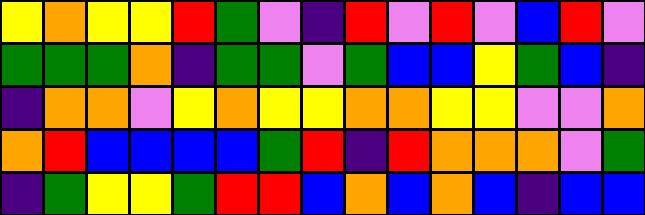[["yellow", "orange", "yellow", "yellow", "red", "green", "violet", "indigo", "red", "violet", "red", "violet", "blue", "red", "violet"], ["green", "green", "green", "orange", "indigo", "green", "green", "violet", "green", "blue", "blue", "yellow", "green", "blue", "indigo"], ["indigo", "orange", "orange", "violet", "yellow", "orange", "yellow", "yellow", "orange", "orange", "yellow", "yellow", "violet", "violet", "orange"], ["orange", "red", "blue", "blue", "blue", "blue", "green", "red", "indigo", "red", "orange", "orange", "orange", "violet", "green"], ["indigo", "green", "yellow", "yellow", "green", "red", "red", "blue", "orange", "blue", "orange", "blue", "indigo", "blue", "blue"]]